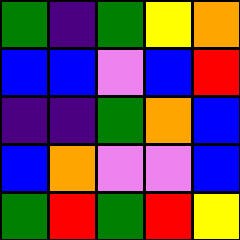[["green", "indigo", "green", "yellow", "orange"], ["blue", "blue", "violet", "blue", "red"], ["indigo", "indigo", "green", "orange", "blue"], ["blue", "orange", "violet", "violet", "blue"], ["green", "red", "green", "red", "yellow"]]